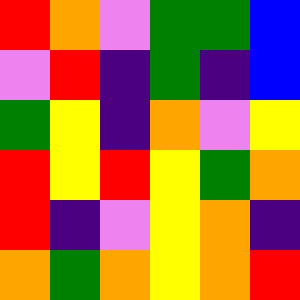[["red", "orange", "violet", "green", "green", "blue"], ["violet", "red", "indigo", "green", "indigo", "blue"], ["green", "yellow", "indigo", "orange", "violet", "yellow"], ["red", "yellow", "red", "yellow", "green", "orange"], ["red", "indigo", "violet", "yellow", "orange", "indigo"], ["orange", "green", "orange", "yellow", "orange", "red"]]